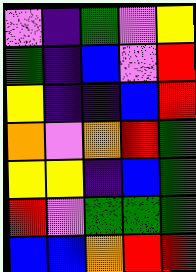[["violet", "indigo", "green", "violet", "yellow"], ["green", "indigo", "blue", "violet", "red"], ["yellow", "indigo", "indigo", "blue", "red"], ["orange", "violet", "orange", "red", "green"], ["yellow", "yellow", "indigo", "blue", "green"], ["red", "violet", "green", "green", "green"], ["blue", "blue", "orange", "red", "red"]]